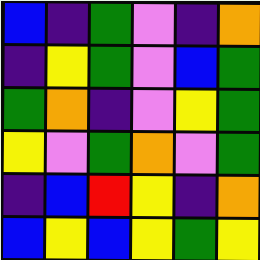[["blue", "indigo", "green", "violet", "indigo", "orange"], ["indigo", "yellow", "green", "violet", "blue", "green"], ["green", "orange", "indigo", "violet", "yellow", "green"], ["yellow", "violet", "green", "orange", "violet", "green"], ["indigo", "blue", "red", "yellow", "indigo", "orange"], ["blue", "yellow", "blue", "yellow", "green", "yellow"]]